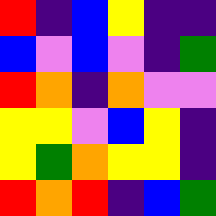[["red", "indigo", "blue", "yellow", "indigo", "indigo"], ["blue", "violet", "blue", "violet", "indigo", "green"], ["red", "orange", "indigo", "orange", "violet", "violet"], ["yellow", "yellow", "violet", "blue", "yellow", "indigo"], ["yellow", "green", "orange", "yellow", "yellow", "indigo"], ["red", "orange", "red", "indigo", "blue", "green"]]